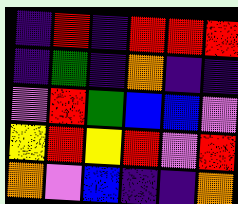[["indigo", "red", "indigo", "red", "red", "red"], ["indigo", "green", "indigo", "orange", "indigo", "indigo"], ["violet", "red", "green", "blue", "blue", "violet"], ["yellow", "red", "yellow", "red", "violet", "red"], ["orange", "violet", "blue", "indigo", "indigo", "orange"]]